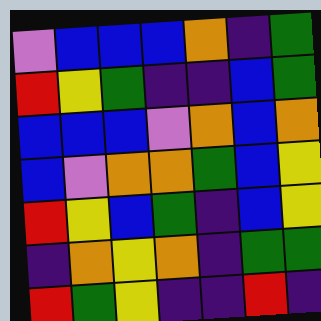[["violet", "blue", "blue", "blue", "orange", "indigo", "green"], ["red", "yellow", "green", "indigo", "indigo", "blue", "green"], ["blue", "blue", "blue", "violet", "orange", "blue", "orange"], ["blue", "violet", "orange", "orange", "green", "blue", "yellow"], ["red", "yellow", "blue", "green", "indigo", "blue", "yellow"], ["indigo", "orange", "yellow", "orange", "indigo", "green", "green"], ["red", "green", "yellow", "indigo", "indigo", "red", "indigo"]]